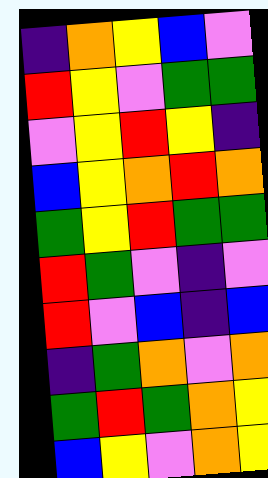[["indigo", "orange", "yellow", "blue", "violet"], ["red", "yellow", "violet", "green", "green"], ["violet", "yellow", "red", "yellow", "indigo"], ["blue", "yellow", "orange", "red", "orange"], ["green", "yellow", "red", "green", "green"], ["red", "green", "violet", "indigo", "violet"], ["red", "violet", "blue", "indigo", "blue"], ["indigo", "green", "orange", "violet", "orange"], ["green", "red", "green", "orange", "yellow"], ["blue", "yellow", "violet", "orange", "yellow"]]